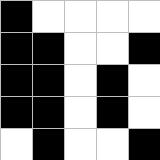[["black", "white", "white", "white", "white"], ["black", "black", "white", "white", "black"], ["black", "black", "white", "black", "white"], ["black", "black", "white", "black", "white"], ["white", "black", "white", "white", "black"]]